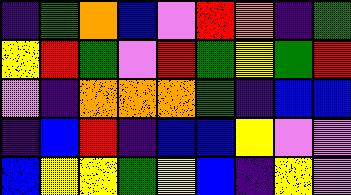[["indigo", "green", "orange", "blue", "violet", "red", "orange", "indigo", "green"], ["yellow", "red", "green", "violet", "red", "green", "yellow", "green", "red"], ["violet", "indigo", "orange", "orange", "orange", "green", "indigo", "blue", "blue"], ["indigo", "blue", "red", "indigo", "blue", "blue", "yellow", "violet", "violet"], ["blue", "yellow", "yellow", "green", "yellow", "blue", "indigo", "yellow", "violet"]]